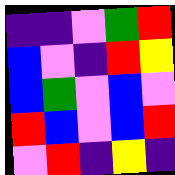[["indigo", "indigo", "violet", "green", "red"], ["blue", "violet", "indigo", "red", "yellow"], ["blue", "green", "violet", "blue", "violet"], ["red", "blue", "violet", "blue", "red"], ["violet", "red", "indigo", "yellow", "indigo"]]